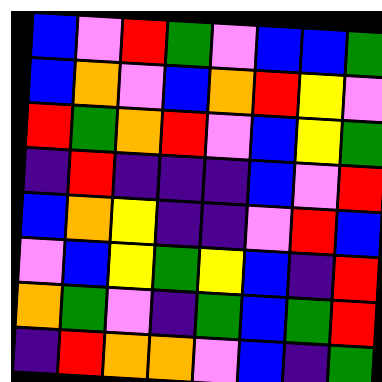[["blue", "violet", "red", "green", "violet", "blue", "blue", "green"], ["blue", "orange", "violet", "blue", "orange", "red", "yellow", "violet"], ["red", "green", "orange", "red", "violet", "blue", "yellow", "green"], ["indigo", "red", "indigo", "indigo", "indigo", "blue", "violet", "red"], ["blue", "orange", "yellow", "indigo", "indigo", "violet", "red", "blue"], ["violet", "blue", "yellow", "green", "yellow", "blue", "indigo", "red"], ["orange", "green", "violet", "indigo", "green", "blue", "green", "red"], ["indigo", "red", "orange", "orange", "violet", "blue", "indigo", "green"]]